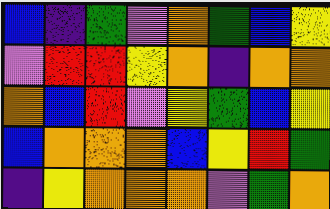[["blue", "indigo", "green", "violet", "orange", "green", "blue", "yellow"], ["violet", "red", "red", "yellow", "orange", "indigo", "orange", "orange"], ["orange", "blue", "red", "violet", "yellow", "green", "blue", "yellow"], ["blue", "orange", "orange", "orange", "blue", "yellow", "red", "green"], ["indigo", "yellow", "orange", "orange", "orange", "violet", "green", "orange"]]